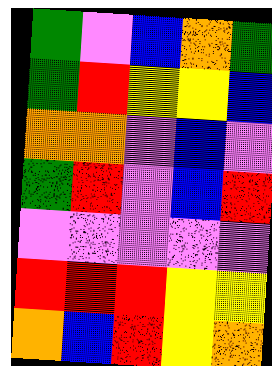[["green", "violet", "blue", "orange", "green"], ["green", "red", "yellow", "yellow", "blue"], ["orange", "orange", "violet", "blue", "violet"], ["green", "red", "violet", "blue", "red"], ["violet", "violet", "violet", "violet", "violet"], ["red", "red", "red", "yellow", "yellow"], ["orange", "blue", "red", "yellow", "orange"]]